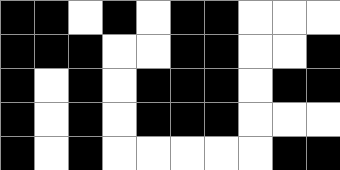[["black", "black", "white", "black", "white", "black", "black", "white", "white", "white"], ["black", "black", "black", "white", "white", "black", "black", "white", "white", "black"], ["black", "white", "black", "white", "black", "black", "black", "white", "black", "black"], ["black", "white", "black", "white", "black", "black", "black", "white", "white", "white"], ["black", "white", "black", "white", "white", "white", "white", "white", "black", "black"]]